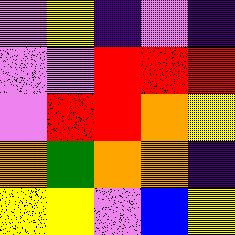[["violet", "yellow", "indigo", "violet", "indigo"], ["violet", "violet", "red", "red", "red"], ["violet", "red", "red", "orange", "yellow"], ["orange", "green", "orange", "orange", "indigo"], ["yellow", "yellow", "violet", "blue", "yellow"]]